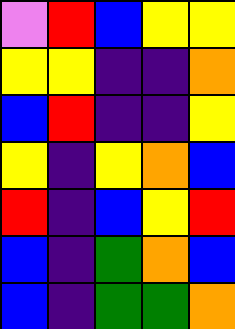[["violet", "red", "blue", "yellow", "yellow"], ["yellow", "yellow", "indigo", "indigo", "orange"], ["blue", "red", "indigo", "indigo", "yellow"], ["yellow", "indigo", "yellow", "orange", "blue"], ["red", "indigo", "blue", "yellow", "red"], ["blue", "indigo", "green", "orange", "blue"], ["blue", "indigo", "green", "green", "orange"]]